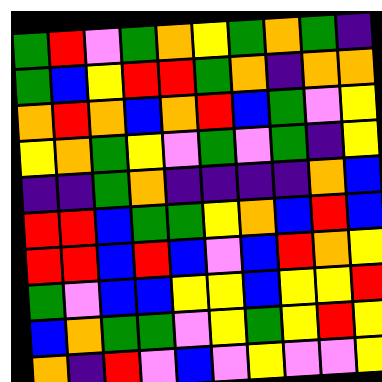[["green", "red", "violet", "green", "orange", "yellow", "green", "orange", "green", "indigo"], ["green", "blue", "yellow", "red", "red", "green", "orange", "indigo", "orange", "orange"], ["orange", "red", "orange", "blue", "orange", "red", "blue", "green", "violet", "yellow"], ["yellow", "orange", "green", "yellow", "violet", "green", "violet", "green", "indigo", "yellow"], ["indigo", "indigo", "green", "orange", "indigo", "indigo", "indigo", "indigo", "orange", "blue"], ["red", "red", "blue", "green", "green", "yellow", "orange", "blue", "red", "blue"], ["red", "red", "blue", "red", "blue", "violet", "blue", "red", "orange", "yellow"], ["green", "violet", "blue", "blue", "yellow", "yellow", "blue", "yellow", "yellow", "red"], ["blue", "orange", "green", "green", "violet", "yellow", "green", "yellow", "red", "yellow"], ["orange", "indigo", "red", "violet", "blue", "violet", "yellow", "violet", "violet", "yellow"]]